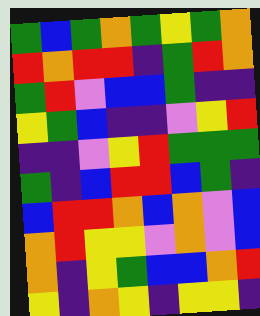[["green", "blue", "green", "orange", "green", "yellow", "green", "orange"], ["red", "orange", "red", "red", "indigo", "green", "red", "orange"], ["green", "red", "violet", "blue", "blue", "green", "indigo", "indigo"], ["yellow", "green", "blue", "indigo", "indigo", "violet", "yellow", "red"], ["indigo", "indigo", "violet", "yellow", "red", "green", "green", "green"], ["green", "indigo", "blue", "red", "red", "blue", "green", "indigo"], ["blue", "red", "red", "orange", "blue", "orange", "violet", "blue"], ["orange", "red", "yellow", "yellow", "violet", "orange", "violet", "blue"], ["orange", "indigo", "yellow", "green", "blue", "blue", "orange", "red"], ["yellow", "indigo", "orange", "yellow", "indigo", "yellow", "yellow", "indigo"]]